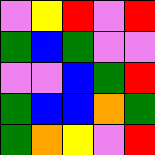[["violet", "yellow", "red", "violet", "red"], ["green", "blue", "green", "violet", "violet"], ["violet", "violet", "blue", "green", "red"], ["green", "blue", "blue", "orange", "green"], ["green", "orange", "yellow", "violet", "red"]]